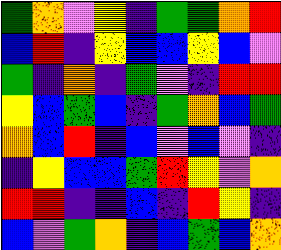[["green", "orange", "violet", "yellow", "indigo", "green", "green", "orange", "red"], ["blue", "red", "indigo", "yellow", "blue", "blue", "yellow", "blue", "violet"], ["green", "indigo", "orange", "indigo", "green", "violet", "indigo", "red", "red"], ["yellow", "blue", "green", "blue", "indigo", "green", "orange", "blue", "green"], ["orange", "blue", "red", "indigo", "blue", "violet", "blue", "violet", "indigo"], ["indigo", "yellow", "blue", "blue", "green", "red", "yellow", "violet", "orange"], ["red", "red", "indigo", "indigo", "blue", "indigo", "red", "yellow", "indigo"], ["blue", "violet", "green", "orange", "indigo", "blue", "green", "blue", "orange"]]